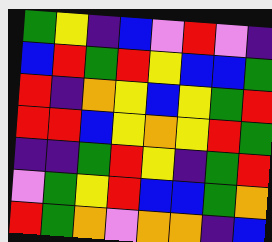[["green", "yellow", "indigo", "blue", "violet", "red", "violet", "indigo"], ["blue", "red", "green", "red", "yellow", "blue", "blue", "green"], ["red", "indigo", "orange", "yellow", "blue", "yellow", "green", "red"], ["red", "red", "blue", "yellow", "orange", "yellow", "red", "green"], ["indigo", "indigo", "green", "red", "yellow", "indigo", "green", "red"], ["violet", "green", "yellow", "red", "blue", "blue", "green", "orange"], ["red", "green", "orange", "violet", "orange", "orange", "indigo", "blue"]]